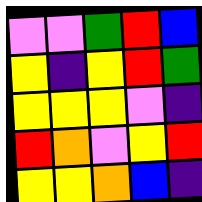[["violet", "violet", "green", "red", "blue"], ["yellow", "indigo", "yellow", "red", "green"], ["yellow", "yellow", "yellow", "violet", "indigo"], ["red", "orange", "violet", "yellow", "red"], ["yellow", "yellow", "orange", "blue", "indigo"]]